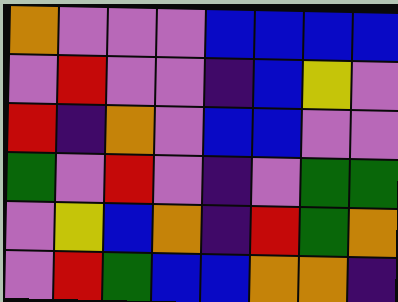[["orange", "violet", "violet", "violet", "blue", "blue", "blue", "blue"], ["violet", "red", "violet", "violet", "indigo", "blue", "yellow", "violet"], ["red", "indigo", "orange", "violet", "blue", "blue", "violet", "violet"], ["green", "violet", "red", "violet", "indigo", "violet", "green", "green"], ["violet", "yellow", "blue", "orange", "indigo", "red", "green", "orange"], ["violet", "red", "green", "blue", "blue", "orange", "orange", "indigo"]]